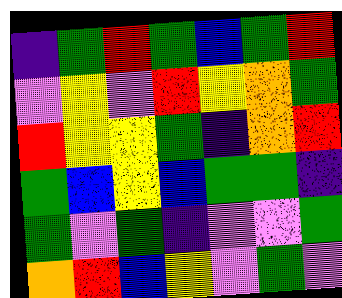[["indigo", "green", "red", "green", "blue", "green", "red"], ["violet", "yellow", "violet", "red", "yellow", "orange", "green"], ["red", "yellow", "yellow", "green", "indigo", "orange", "red"], ["green", "blue", "yellow", "blue", "green", "green", "indigo"], ["green", "violet", "green", "indigo", "violet", "violet", "green"], ["orange", "red", "blue", "yellow", "violet", "green", "violet"]]